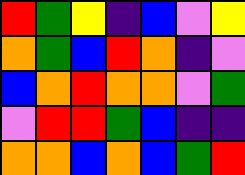[["red", "green", "yellow", "indigo", "blue", "violet", "yellow"], ["orange", "green", "blue", "red", "orange", "indigo", "violet"], ["blue", "orange", "red", "orange", "orange", "violet", "green"], ["violet", "red", "red", "green", "blue", "indigo", "indigo"], ["orange", "orange", "blue", "orange", "blue", "green", "red"]]